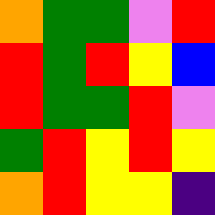[["orange", "green", "green", "violet", "red"], ["red", "green", "red", "yellow", "blue"], ["red", "green", "green", "red", "violet"], ["green", "red", "yellow", "red", "yellow"], ["orange", "red", "yellow", "yellow", "indigo"]]